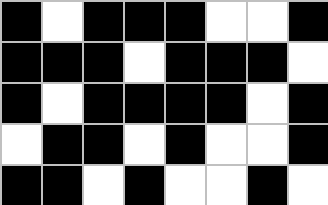[["black", "white", "black", "black", "black", "white", "white", "black"], ["black", "black", "black", "white", "black", "black", "black", "white"], ["black", "white", "black", "black", "black", "black", "white", "black"], ["white", "black", "black", "white", "black", "white", "white", "black"], ["black", "black", "white", "black", "white", "white", "black", "white"]]